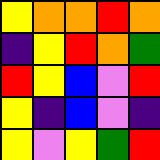[["yellow", "orange", "orange", "red", "orange"], ["indigo", "yellow", "red", "orange", "green"], ["red", "yellow", "blue", "violet", "red"], ["yellow", "indigo", "blue", "violet", "indigo"], ["yellow", "violet", "yellow", "green", "red"]]